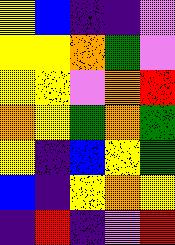[["yellow", "blue", "indigo", "indigo", "violet"], ["yellow", "yellow", "orange", "green", "violet"], ["yellow", "yellow", "violet", "orange", "red"], ["orange", "yellow", "green", "orange", "green"], ["yellow", "indigo", "blue", "yellow", "green"], ["blue", "indigo", "yellow", "orange", "yellow"], ["indigo", "red", "indigo", "violet", "red"]]